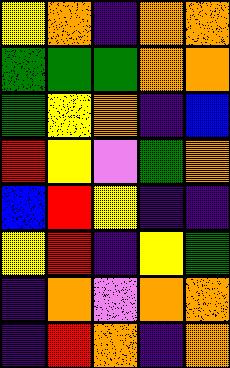[["yellow", "orange", "indigo", "orange", "orange"], ["green", "green", "green", "orange", "orange"], ["green", "yellow", "orange", "indigo", "blue"], ["red", "yellow", "violet", "green", "orange"], ["blue", "red", "yellow", "indigo", "indigo"], ["yellow", "red", "indigo", "yellow", "green"], ["indigo", "orange", "violet", "orange", "orange"], ["indigo", "red", "orange", "indigo", "orange"]]